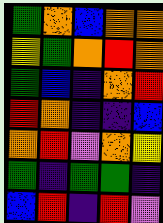[["green", "orange", "blue", "orange", "orange"], ["yellow", "green", "orange", "red", "orange"], ["green", "blue", "indigo", "orange", "red"], ["red", "orange", "indigo", "indigo", "blue"], ["orange", "red", "violet", "orange", "yellow"], ["green", "indigo", "green", "green", "indigo"], ["blue", "red", "indigo", "red", "violet"]]